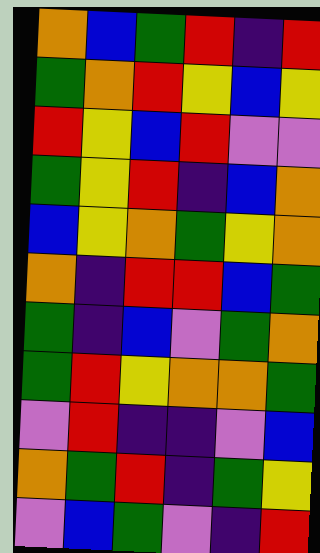[["orange", "blue", "green", "red", "indigo", "red"], ["green", "orange", "red", "yellow", "blue", "yellow"], ["red", "yellow", "blue", "red", "violet", "violet"], ["green", "yellow", "red", "indigo", "blue", "orange"], ["blue", "yellow", "orange", "green", "yellow", "orange"], ["orange", "indigo", "red", "red", "blue", "green"], ["green", "indigo", "blue", "violet", "green", "orange"], ["green", "red", "yellow", "orange", "orange", "green"], ["violet", "red", "indigo", "indigo", "violet", "blue"], ["orange", "green", "red", "indigo", "green", "yellow"], ["violet", "blue", "green", "violet", "indigo", "red"]]